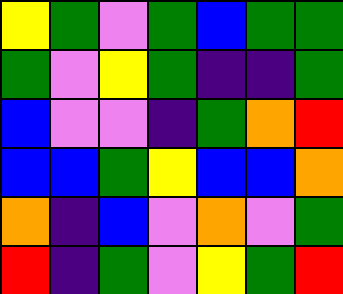[["yellow", "green", "violet", "green", "blue", "green", "green"], ["green", "violet", "yellow", "green", "indigo", "indigo", "green"], ["blue", "violet", "violet", "indigo", "green", "orange", "red"], ["blue", "blue", "green", "yellow", "blue", "blue", "orange"], ["orange", "indigo", "blue", "violet", "orange", "violet", "green"], ["red", "indigo", "green", "violet", "yellow", "green", "red"]]